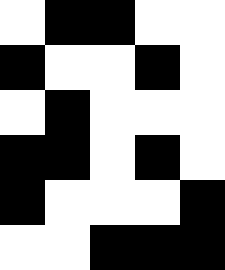[["white", "black", "black", "white", "white"], ["black", "white", "white", "black", "white"], ["white", "black", "white", "white", "white"], ["black", "black", "white", "black", "white"], ["black", "white", "white", "white", "black"], ["white", "white", "black", "black", "black"]]